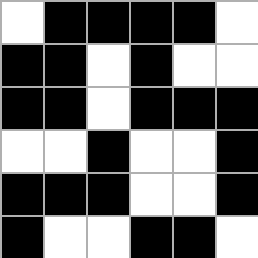[["white", "black", "black", "black", "black", "white"], ["black", "black", "white", "black", "white", "white"], ["black", "black", "white", "black", "black", "black"], ["white", "white", "black", "white", "white", "black"], ["black", "black", "black", "white", "white", "black"], ["black", "white", "white", "black", "black", "white"]]